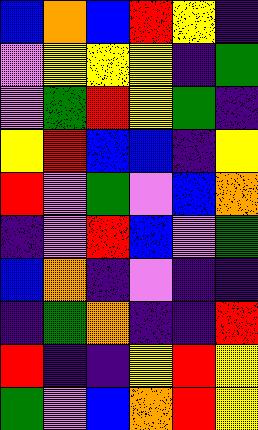[["blue", "orange", "blue", "red", "yellow", "indigo"], ["violet", "yellow", "yellow", "yellow", "indigo", "green"], ["violet", "green", "red", "yellow", "green", "indigo"], ["yellow", "red", "blue", "blue", "indigo", "yellow"], ["red", "violet", "green", "violet", "blue", "orange"], ["indigo", "violet", "red", "blue", "violet", "green"], ["blue", "orange", "indigo", "violet", "indigo", "indigo"], ["indigo", "green", "orange", "indigo", "indigo", "red"], ["red", "indigo", "indigo", "yellow", "red", "yellow"], ["green", "violet", "blue", "orange", "red", "yellow"]]